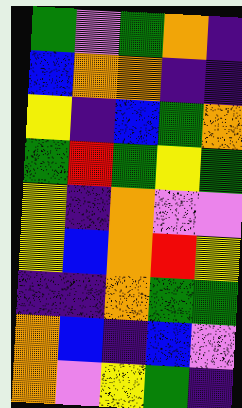[["green", "violet", "green", "orange", "indigo"], ["blue", "orange", "orange", "indigo", "indigo"], ["yellow", "indigo", "blue", "green", "orange"], ["green", "red", "green", "yellow", "green"], ["yellow", "indigo", "orange", "violet", "violet"], ["yellow", "blue", "orange", "red", "yellow"], ["indigo", "indigo", "orange", "green", "green"], ["orange", "blue", "indigo", "blue", "violet"], ["orange", "violet", "yellow", "green", "indigo"]]